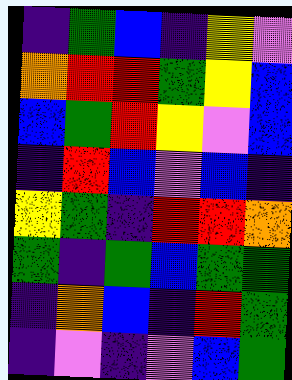[["indigo", "green", "blue", "indigo", "yellow", "violet"], ["orange", "red", "red", "green", "yellow", "blue"], ["blue", "green", "red", "yellow", "violet", "blue"], ["indigo", "red", "blue", "violet", "blue", "indigo"], ["yellow", "green", "indigo", "red", "red", "orange"], ["green", "indigo", "green", "blue", "green", "green"], ["indigo", "orange", "blue", "indigo", "red", "green"], ["indigo", "violet", "indigo", "violet", "blue", "green"]]